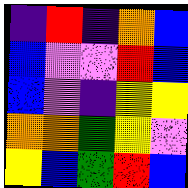[["indigo", "red", "indigo", "orange", "blue"], ["blue", "violet", "violet", "red", "blue"], ["blue", "violet", "indigo", "yellow", "yellow"], ["orange", "orange", "green", "yellow", "violet"], ["yellow", "blue", "green", "red", "blue"]]